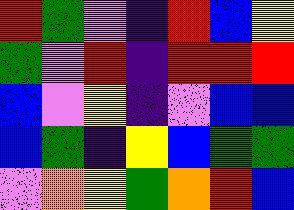[["red", "green", "violet", "indigo", "red", "blue", "yellow"], ["green", "violet", "red", "indigo", "red", "red", "red"], ["blue", "violet", "yellow", "indigo", "violet", "blue", "blue"], ["blue", "green", "indigo", "yellow", "blue", "green", "green"], ["violet", "orange", "yellow", "green", "orange", "red", "blue"]]